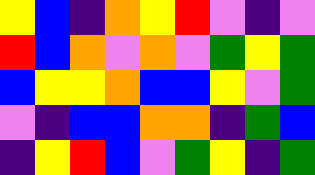[["yellow", "blue", "indigo", "orange", "yellow", "red", "violet", "indigo", "violet"], ["red", "blue", "orange", "violet", "orange", "violet", "green", "yellow", "green"], ["blue", "yellow", "yellow", "orange", "blue", "blue", "yellow", "violet", "green"], ["violet", "indigo", "blue", "blue", "orange", "orange", "indigo", "green", "blue"], ["indigo", "yellow", "red", "blue", "violet", "green", "yellow", "indigo", "green"]]